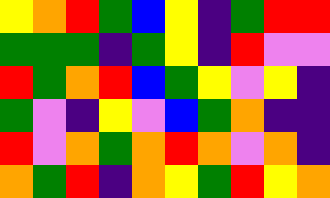[["yellow", "orange", "red", "green", "blue", "yellow", "indigo", "green", "red", "red"], ["green", "green", "green", "indigo", "green", "yellow", "indigo", "red", "violet", "violet"], ["red", "green", "orange", "red", "blue", "green", "yellow", "violet", "yellow", "indigo"], ["green", "violet", "indigo", "yellow", "violet", "blue", "green", "orange", "indigo", "indigo"], ["red", "violet", "orange", "green", "orange", "red", "orange", "violet", "orange", "indigo"], ["orange", "green", "red", "indigo", "orange", "yellow", "green", "red", "yellow", "orange"]]